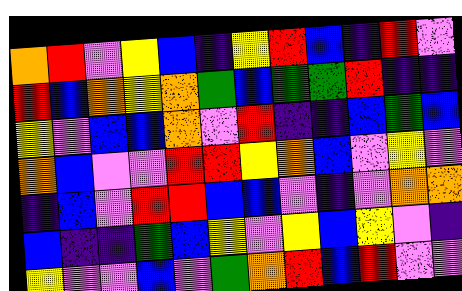[["orange", "red", "violet", "yellow", "blue", "indigo", "yellow", "red", "blue", "indigo", "red", "violet"], ["red", "blue", "orange", "yellow", "orange", "green", "blue", "green", "green", "red", "indigo", "indigo"], ["yellow", "violet", "blue", "blue", "orange", "violet", "red", "indigo", "indigo", "blue", "green", "blue"], ["orange", "blue", "violet", "violet", "red", "red", "yellow", "orange", "blue", "violet", "yellow", "violet"], ["indigo", "blue", "violet", "red", "red", "blue", "blue", "violet", "indigo", "violet", "orange", "orange"], ["blue", "indigo", "indigo", "green", "blue", "yellow", "violet", "yellow", "blue", "yellow", "violet", "indigo"], ["yellow", "violet", "violet", "blue", "violet", "green", "orange", "red", "blue", "red", "violet", "violet"]]